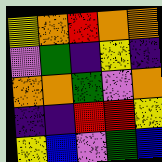[["yellow", "orange", "red", "orange", "orange"], ["violet", "green", "indigo", "yellow", "indigo"], ["orange", "orange", "green", "violet", "orange"], ["indigo", "indigo", "red", "red", "yellow"], ["yellow", "blue", "violet", "green", "blue"]]